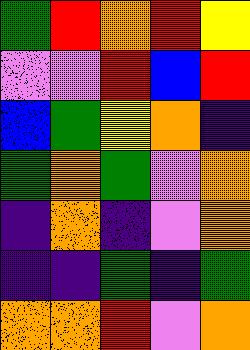[["green", "red", "orange", "red", "yellow"], ["violet", "violet", "red", "blue", "red"], ["blue", "green", "yellow", "orange", "indigo"], ["green", "orange", "green", "violet", "orange"], ["indigo", "orange", "indigo", "violet", "orange"], ["indigo", "indigo", "green", "indigo", "green"], ["orange", "orange", "red", "violet", "orange"]]